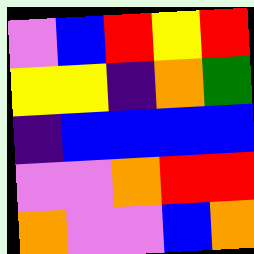[["violet", "blue", "red", "yellow", "red"], ["yellow", "yellow", "indigo", "orange", "green"], ["indigo", "blue", "blue", "blue", "blue"], ["violet", "violet", "orange", "red", "red"], ["orange", "violet", "violet", "blue", "orange"]]